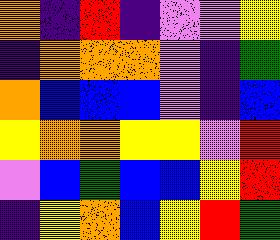[["orange", "indigo", "red", "indigo", "violet", "violet", "yellow"], ["indigo", "orange", "orange", "orange", "violet", "indigo", "green"], ["orange", "blue", "blue", "blue", "violet", "indigo", "blue"], ["yellow", "orange", "orange", "yellow", "yellow", "violet", "red"], ["violet", "blue", "green", "blue", "blue", "yellow", "red"], ["indigo", "yellow", "orange", "blue", "yellow", "red", "green"]]